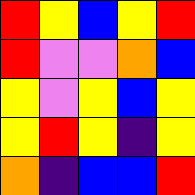[["red", "yellow", "blue", "yellow", "red"], ["red", "violet", "violet", "orange", "blue"], ["yellow", "violet", "yellow", "blue", "yellow"], ["yellow", "red", "yellow", "indigo", "yellow"], ["orange", "indigo", "blue", "blue", "red"]]